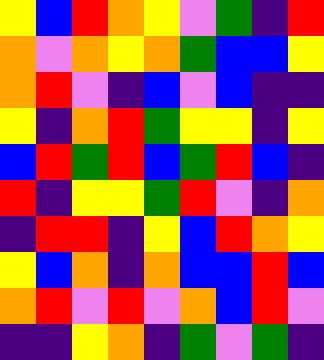[["yellow", "blue", "red", "orange", "yellow", "violet", "green", "indigo", "red"], ["orange", "violet", "orange", "yellow", "orange", "green", "blue", "blue", "yellow"], ["orange", "red", "violet", "indigo", "blue", "violet", "blue", "indigo", "indigo"], ["yellow", "indigo", "orange", "red", "green", "yellow", "yellow", "indigo", "yellow"], ["blue", "red", "green", "red", "blue", "green", "red", "blue", "indigo"], ["red", "indigo", "yellow", "yellow", "green", "red", "violet", "indigo", "orange"], ["indigo", "red", "red", "indigo", "yellow", "blue", "red", "orange", "yellow"], ["yellow", "blue", "orange", "indigo", "orange", "blue", "blue", "red", "blue"], ["orange", "red", "violet", "red", "violet", "orange", "blue", "red", "violet"], ["indigo", "indigo", "yellow", "orange", "indigo", "green", "violet", "green", "indigo"]]